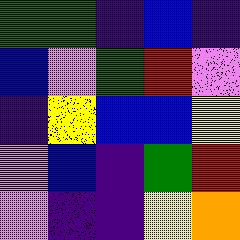[["green", "green", "indigo", "blue", "indigo"], ["blue", "violet", "green", "red", "violet"], ["indigo", "yellow", "blue", "blue", "yellow"], ["violet", "blue", "indigo", "green", "red"], ["violet", "indigo", "indigo", "yellow", "orange"]]